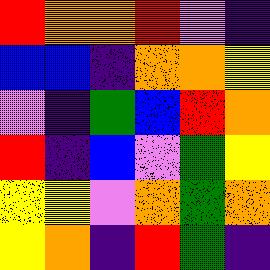[["red", "orange", "orange", "red", "violet", "indigo"], ["blue", "blue", "indigo", "orange", "orange", "yellow"], ["violet", "indigo", "green", "blue", "red", "orange"], ["red", "indigo", "blue", "violet", "green", "yellow"], ["yellow", "yellow", "violet", "orange", "green", "orange"], ["yellow", "orange", "indigo", "red", "green", "indigo"]]